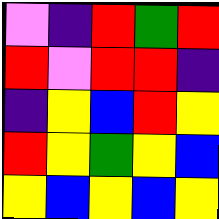[["violet", "indigo", "red", "green", "red"], ["red", "violet", "red", "red", "indigo"], ["indigo", "yellow", "blue", "red", "yellow"], ["red", "yellow", "green", "yellow", "blue"], ["yellow", "blue", "yellow", "blue", "yellow"]]